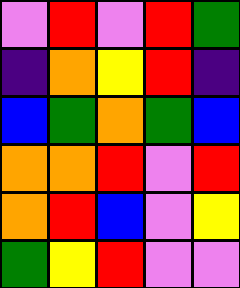[["violet", "red", "violet", "red", "green"], ["indigo", "orange", "yellow", "red", "indigo"], ["blue", "green", "orange", "green", "blue"], ["orange", "orange", "red", "violet", "red"], ["orange", "red", "blue", "violet", "yellow"], ["green", "yellow", "red", "violet", "violet"]]